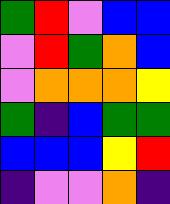[["green", "red", "violet", "blue", "blue"], ["violet", "red", "green", "orange", "blue"], ["violet", "orange", "orange", "orange", "yellow"], ["green", "indigo", "blue", "green", "green"], ["blue", "blue", "blue", "yellow", "red"], ["indigo", "violet", "violet", "orange", "indigo"]]